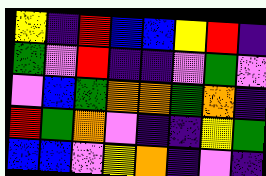[["yellow", "indigo", "red", "blue", "blue", "yellow", "red", "indigo"], ["green", "violet", "red", "indigo", "indigo", "violet", "green", "violet"], ["violet", "blue", "green", "orange", "orange", "green", "orange", "indigo"], ["red", "green", "orange", "violet", "indigo", "indigo", "yellow", "green"], ["blue", "blue", "violet", "yellow", "orange", "indigo", "violet", "indigo"]]